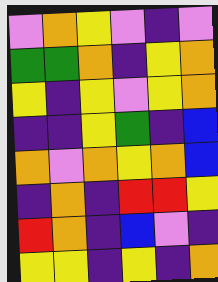[["violet", "orange", "yellow", "violet", "indigo", "violet"], ["green", "green", "orange", "indigo", "yellow", "orange"], ["yellow", "indigo", "yellow", "violet", "yellow", "orange"], ["indigo", "indigo", "yellow", "green", "indigo", "blue"], ["orange", "violet", "orange", "yellow", "orange", "blue"], ["indigo", "orange", "indigo", "red", "red", "yellow"], ["red", "orange", "indigo", "blue", "violet", "indigo"], ["yellow", "yellow", "indigo", "yellow", "indigo", "orange"]]